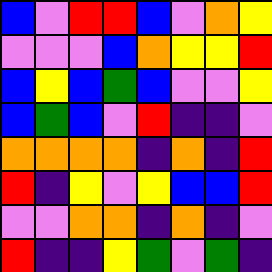[["blue", "violet", "red", "red", "blue", "violet", "orange", "yellow"], ["violet", "violet", "violet", "blue", "orange", "yellow", "yellow", "red"], ["blue", "yellow", "blue", "green", "blue", "violet", "violet", "yellow"], ["blue", "green", "blue", "violet", "red", "indigo", "indigo", "violet"], ["orange", "orange", "orange", "orange", "indigo", "orange", "indigo", "red"], ["red", "indigo", "yellow", "violet", "yellow", "blue", "blue", "red"], ["violet", "violet", "orange", "orange", "indigo", "orange", "indigo", "violet"], ["red", "indigo", "indigo", "yellow", "green", "violet", "green", "indigo"]]